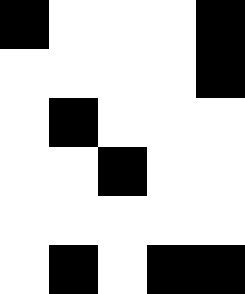[["black", "white", "white", "white", "black"], ["white", "white", "white", "white", "black"], ["white", "black", "white", "white", "white"], ["white", "white", "black", "white", "white"], ["white", "white", "white", "white", "white"], ["white", "black", "white", "black", "black"]]